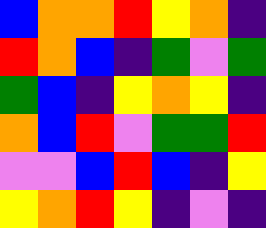[["blue", "orange", "orange", "red", "yellow", "orange", "indigo"], ["red", "orange", "blue", "indigo", "green", "violet", "green"], ["green", "blue", "indigo", "yellow", "orange", "yellow", "indigo"], ["orange", "blue", "red", "violet", "green", "green", "red"], ["violet", "violet", "blue", "red", "blue", "indigo", "yellow"], ["yellow", "orange", "red", "yellow", "indigo", "violet", "indigo"]]